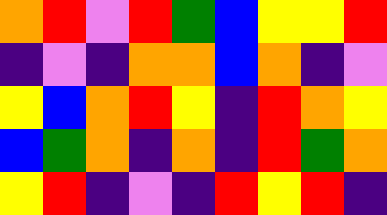[["orange", "red", "violet", "red", "green", "blue", "yellow", "yellow", "red"], ["indigo", "violet", "indigo", "orange", "orange", "blue", "orange", "indigo", "violet"], ["yellow", "blue", "orange", "red", "yellow", "indigo", "red", "orange", "yellow"], ["blue", "green", "orange", "indigo", "orange", "indigo", "red", "green", "orange"], ["yellow", "red", "indigo", "violet", "indigo", "red", "yellow", "red", "indigo"]]